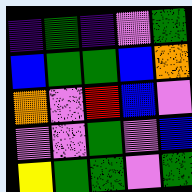[["indigo", "green", "indigo", "violet", "green"], ["blue", "green", "green", "blue", "orange"], ["orange", "violet", "red", "blue", "violet"], ["violet", "violet", "green", "violet", "blue"], ["yellow", "green", "green", "violet", "green"]]